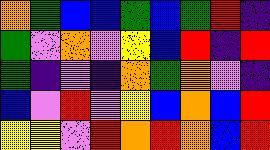[["orange", "green", "blue", "blue", "green", "blue", "green", "red", "indigo"], ["green", "violet", "orange", "violet", "yellow", "blue", "red", "indigo", "red"], ["green", "indigo", "violet", "indigo", "orange", "green", "orange", "violet", "indigo"], ["blue", "violet", "red", "violet", "yellow", "blue", "orange", "blue", "red"], ["yellow", "yellow", "violet", "red", "orange", "red", "orange", "blue", "red"]]